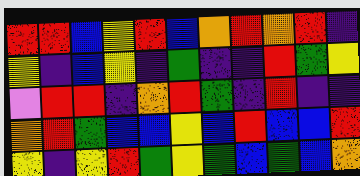[["red", "red", "blue", "yellow", "red", "blue", "orange", "red", "orange", "red", "indigo"], ["yellow", "indigo", "blue", "yellow", "indigo", "green", "indigo", "indigo", "red", "green", "yellow"], ["violet", "red", "red", "indigo", "orange", "red", "green", "indigo", "red", "indigo", "indigo"], ["orange", "red", "green", "blue", "blue", "yellow", "blue", "red", "blue", "blue", "red"], ["yellow", "indigo", "yellow", "red", "green", "yellow", "green", "blue", "green", "blue", "orange"]]